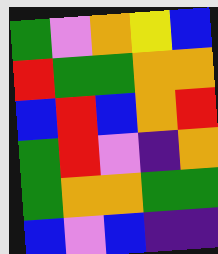[["green", "violet", "orange", "yellow", "blue"], ["red", "green", "green", "orange", "orange"], ["blue", "red", "blue", "orange", "red"], ["green", "red", "violet", "indigo", "orange"], ["green", "orange", "orange", "green", "green"], ["blue", "violet", "blue", "indigo", "indigo"]]